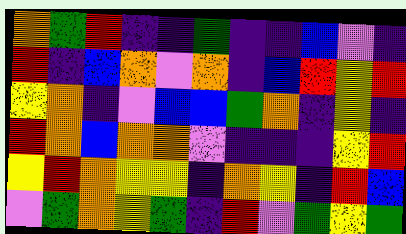[["orange", "green", "red", "indigo", "indigo", "green", "indigo", "indigo", "blue", "violet", "indigo"], ["red", "indigo", "blue", "orange", "violet", "orange", "indigo", "blue", "red", "yellow", "red"], ["yellow", "orange", "indigo", "violet", "blue", "blue", "green", "orange", "indigo", "yellow", "indigo"], ["red", "orange", "blue", "orange", "orange", "violet", "indigo", "indigo", "indigo", "yellow", "red"], ["yellow", "red", "orange", "yellow", "yellow", "indigo", "orange", "yellow", "indigo", "red", "blue"], ["violet", "green", "orange", "yellow", "green", "indigo", "red", "violet", "green", "yellow", "green"]]